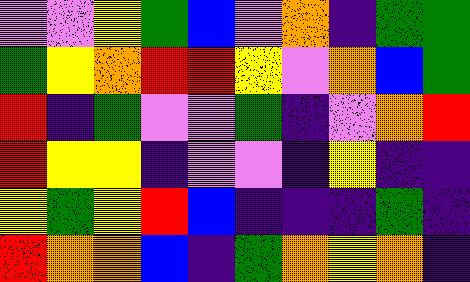[["violet", "violet", "yellow", "green", "blue", "violet", "orange", "indigo", "green", "green"], ["green", "yellow", "orange", "red", "red", "yellow", "violet", "orange", "blue", "green"], ["red", "indigo", "green", "violet", "violet", "green", "indigo", "violet", "orange", "red"], ["red", "yellow", "yellow", "indigo", "violet", "violet", "indigo", "yellow", "indigo", "indigo"], ["yellow", "green", "yellow", "red", "blue", "indigo", "indigo", "indigo", "green", "indigo"], ["red", "orange", "orange", "blue", "indigo", "green", "orange", "yellow", "orange", "indigo"]]